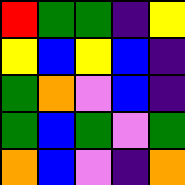[["red", "green", "green", "indigo", "yellow"], ["yellow", "blue", "yellow", "blue", "indigo"], ["green", "orange", "violet", "blue", "indigo"], ["green", "blue", "green", "violet", "green"], ["orange", "blue", "violet", "indigo", "orange"]]